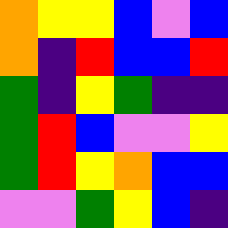[["orange", "yellow", "yellow", "blue", "violet", "blue"], ["orange", "indigo", "red", "blue", "blue", "red"], ["green", "indigo", "yellow", "green", "indigo", "indigo"], ["green", "red", "blue", "violet", "violet", "yellow"], ["green", "red", "yellow", "orange", "blue", "blue"], ["violet", "violet", "green", "yellow", "blue", "indigo"]]